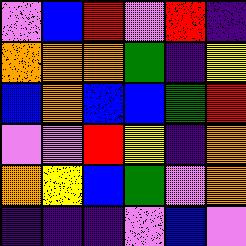[["violet", "blue", "red", "violet", "red", "indigo"], ["orange", "orange", "orange", "green", "indigo", "yellow"], ["blue", "orange", "blue", "blue", "green", "red"], ["violet", "violet", "red", "yellow", "indigo", "orange"], ["orange", "yellow", "blue", "green", "violet", "orange"], ["indigo", "indigo", "indigo", "violet", "blue", "violet"]]